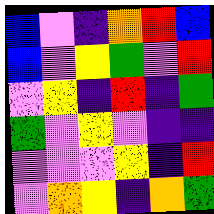[["blue", "violet", "indigo", "orange", "red", "blue"], ["blue", "violet", "yellow", "green", "violet", "red"], ["violet", "yellow", "indigo", "red", "indigo", "green"], ["green", "violet", "yellow", "violet", "indigo", "indigo"], ["violet", "violet", "violet", "yellow", "indigo", "red"], ["violet", "orange", "yellow", "indigo", "orange", "green"]]